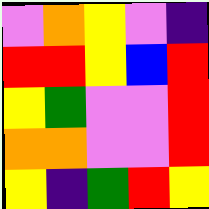[["violet", "orange", "yellow", "violet", "indigo"], ["red", "red", "yellow", "blue", "red"], ["yellow", "green", "violet", "violet", "red"], ["orange", "orange", "violet", "violet", "red"], ["yellow", "indigo", "green", "red", "yellow"]]